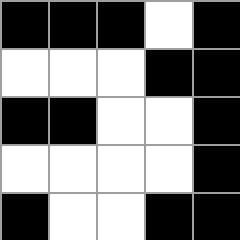[["black", "black", "black", "white", "black"], ["white", "white", "white", "black", "black"], ["black", "black", "white", "white", "black"], ["white", "white", "white", "white", "black"], ["black", "white", "white", "black", "black"]]